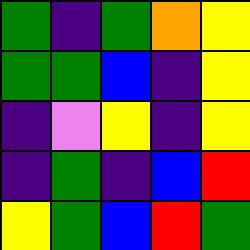[["green", "indigo", "green", "orange", "yellow"], ["green", "green", "blue", "indigo", "yellow"], ["indigo", "violet", "yellow", "indigo", "yellow"], ["indigo", "green", "indigo", "blue", "red"], ["yellow", "green", "blue", "red", "green"]]